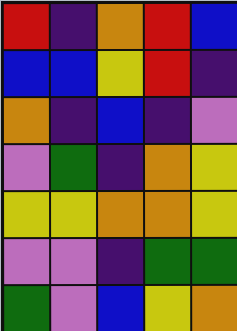[["red", "indigo", "orange", "red", "blue"], ["blue", "blue", "yellow", "red", "indigo"], ["orange", "indigo", "blue", "indigo", "violet"], ["violet", "green", "indigo", "orange", "yellow"], ["yellow", "yellow", "orange", "orange", "yellow"], ["violet", "violet", "indigo", "green", "green"], ["green", "violet", "blue", "yellow", "orange"]]